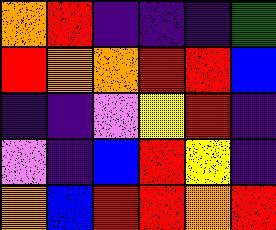[["orange", "red", "indigo", "indigo", "indigo", "green"], ["red", "orange", "orange", "red", "red", "blue"], ["indigo", "indigo", "violet", "yellow", "red", "indigo"], ["violet", "indigo", "blue", "red", "yellow", "indigo"], ["orange", "blue", "red", "red", "orange", "red"]]